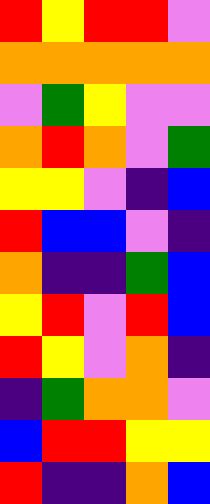[["red", "yellow", "red", "red", "violet"], ["orange", "orange", "orange", "orange", "orange"], ["violet", "green", "yellow", "violet", "violet"], ["orange", "red", "orange", "violet", "green"], ["yellow", "yellow", "violet", "indigo", "blue"], ["red", "blue", "blue", "violet", "indigo"], ["orange", "indigo", "indigo", "green", "blue"], ["yellow", "red", "violet", "red", "blue"], ["red", "yellow", "violet", "orange", "indigo"], ["indigo", "green", "orange", "orange", "violet"], ["blue", "red", "red", "yellow", "yellow"], ["red", "indigo", "indigo", "orange", "blue"]]